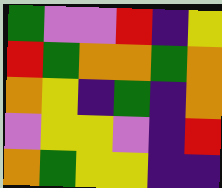[["green", "violet", "violet", "red", "indigo", "yellow"], ["red", "green", "orange", "orange", "green", "orange"], ["orange", "yellow", "indigo", "green", "indigo", "orange"], ["violet", "yellow", "yellow", "violet", "indigo", "red"], ["orange", "green", "yellow", "yellow", "indigo", "indigo"]]